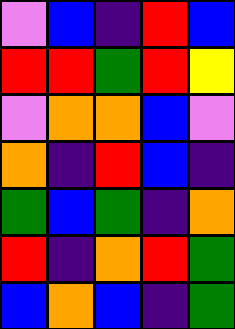[["violet", "blue", "indigo", "red", "blue"], ["red", "red", "green", "red", "yellow"], ["violet", "orange", "orange", "blue", "violet"], ["orange", "indigo", "red", "blue", "indigo"], ["green", "blue", "green", "indigo", "orange"], ["red", "indigo", "orange", "red", "green"], ["blue", "orange", "blue", "indigo", "green"]]